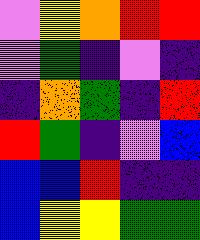[["violet", "yellow", "orange", "red", "red"], ["violet", "green", "indigo", "violet", "indigo"], ["indigo", "orange", "green", "indigo", "red"], ["red", "green", "indigo", "violet", "blue"], ["blue", "blue", "red", "indigo", "indigo"], ["blue", "yellow", "yellow", "green", "green"]]